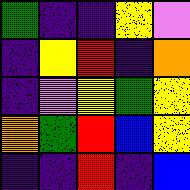[["green", "indigo", "indigo", "yellow", "violet"], ["indigo", "yellow", "red", "indigo", "orange"], ["indigo", "violet", "yellow", "green", "yellow"], ["orange", "green", "red", "blue", "yellow"], ["indigo", "indigo", "red", "indigo", "blue"]]